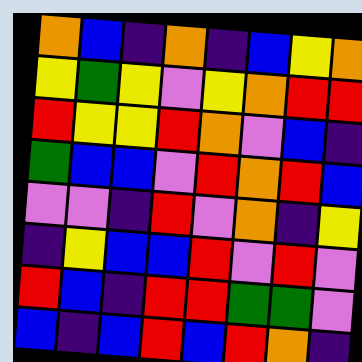[["orange", "blue", "indigo", "orange", "indigo", "blue", "yellow", "orange"], ["yellow", "green", "yellow", "violet", "yellow", "orange", "red", "red"], ["red", "yellow", "yellow", "red", "orange", "violet", "blue", "indigo"], ["green", "blue", "blue", "violet", "red", "orange", "red", "blue"], ["violet", "violet", "indigo", "red", "violet", "orange", "indigo", "yellow"], ["indigo", "yellow", "blue", "blue", "red", "violet", "red", "violet"], ["red", "blue", "indigo", "red", "red", "green", "green", "violet"], ["blue", "indigo", "blue", "red", "blue", "red", "orange", "indigo"]]